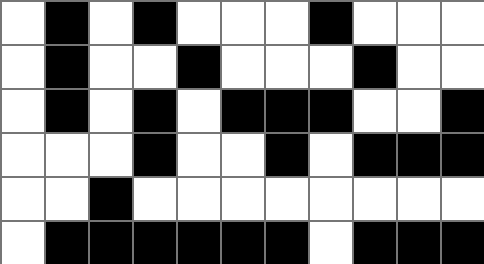[["white", "black", "white", "black", "white", "white", "white", "black", "white", "white", "white"], ["white", "black", "white", "white", "black", "white", "white", "white", "black", "white", "white"], ["white", "black", "white", "black", "white", "black", "black", "black", "white", "white", "black"], ["white", "white", "white", "black", "white", "white", "black", "white", "black", "black", "black"], ["white", "white", "black", "white", "white", "white", "white", "white", "white", "white", "white"], ["white", "black", "black", "black", "black", "black", "black", "white", "black", "black", "black"]]